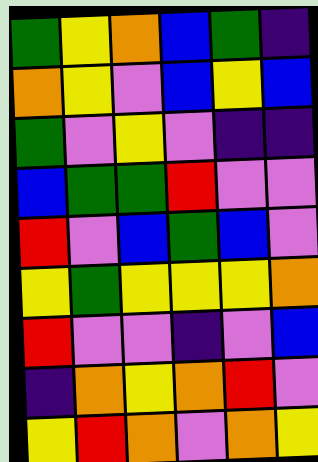[["green", "yellow", "orange", "blue", "green", "indigo"], ["orange", "yellow", "violet", "blue", "yellow", "blue"], ["green", "violet", "yellow", "violet", "indigo", "indigo"], ["blue", "green", "green", "red", "violet", "violet"], ["red", "violet", "blue", "green", "blue", "violet"], ["yellow", "green", "yellow", "yellow", "yellow", "orange"], ["red", "violet", "violet", "indigo", "violet", "blue"], ["indigo", "orange", "yellow", "orange", "red", "violet"], ["yellow", "red", "orange", "violet", "orange", "yellow"]]